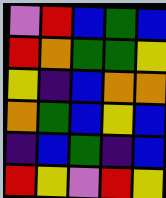[["violet", "red", "blue", "green", "blue"], ["red", "orange", "green", "green", "yellow"], ["yellow", "indigo", "blue", "orange", "orange"], ["orange", "green", "blue", "yellow", "blue"], ["indigo", "blue", "green", "indigo", "blue"], ["red", "yellow", "violet", "red", "yellow"]]